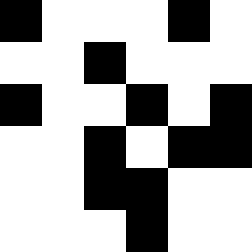[["black", "white", "white", "white", "black", "white"], ["white", "white", "black", "white", "white", "white"], ["black", "white", "white", "black", "white", "black"], ["white", "white", "black", "white", "black", "black"], ["white", "white", "black", "black", "white", "white"], ["white", "white", "white", "black", "white", "white"]]